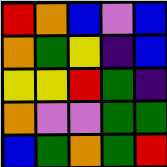[["red", "orange", "blue", "violet", "blue"], ["orange", "green", "yellow", "indigo", "blue"], ["yellow", "yellow", "red", "green", "indigo"], ["orange", "violet", "violet", "green", "green"], ["blue", "green", "orange", "green", "red"]]